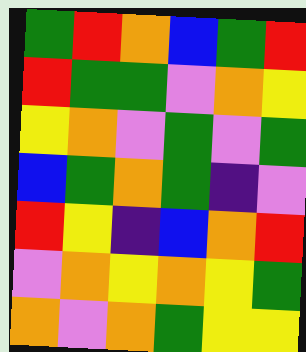[["green", "red", "orange", "blue", "green", "red"], ["red", "green", "green", "violet", "orange", "yellow"], ["yellow", "orange", "violet", "green", "violet", "green"], ["blue", "green", "orange", "green", "indigo", "violet"], ["red", "yellow", "indigo", "blue", "orange", "red"], ["violet", "orange", "yellow", "orange", "yellow", "green"], ["orange", "violet", "orange", "green", "yellow", "yellow"]]